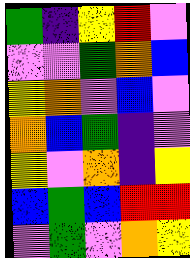[["green", "indigo", "yellow", "red", "violet"], ["violet", "violet", "green", "orange", "blue"], ["yellow", "orange", "violet", "blue", "violet"], ["orange", "blue", "green", "indigo", "violet"], ["yellow", "violet", "orange", "indigo", "yellow"], ["blue", "green", "blue", "red", "red"], ["violet", "green", "violet", "orange", "yellow"]]